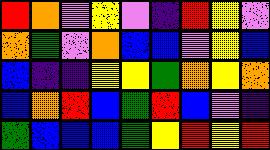[["red", "orange", "violet", "yellow", "violet", "indigo", "red", "yellow", "violet"], ["orange", "green", "violet", "orange", "blue", "blue", "violet", "yellow", "blue"], ["blue", "indigo", "indigo", "yellow", "yellow", "green", "orange", "yellow", "orange"], ["blue", "orange", "red", "blue", "green", "red", "blue", "violet", "indigo"], ["green", "blue", "blue", "blue", "green", "yellow", "red", "yellow", "red"]]